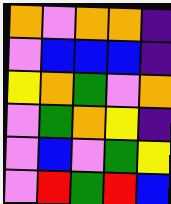[["orange", "violet", "orange", "orange", "indigo"], ["violet", "blue", "blue", "blue", "indigo"], ["yellow", "orange", "green", "violet", "orange"], ["violet", "green", "orange", "yellow", "indigo"], ["violet", "blue", "violet", "green", "yellow"], ["violet", "red", "green", "red", "blue"]]